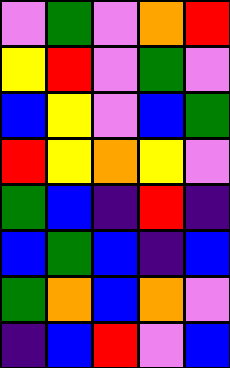[["violet", "green", "violet", "orange", "red"], ["yellow", "red", "violet", "green", "violet"], ["blue", "yellow", "violet", "blue", "green"], ["red", "yellow", "orange", "yellow", "violet"], ["green", "blue", "indigo", "red", "indigo"], ["blue", "green", "blue", "indigo", "blue"], ["green", "orange", "blue", "orange", "violet"], ["indigo", "blue", "red", "violet", "blue"]]